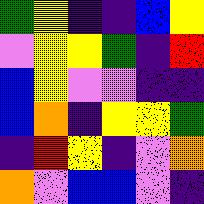[["green", "yellow", "indigo", "indigo", "blue", "yellow"], ["violet", "yellow", "yellow", "green", "indigo", "red"], ["blue", "yellow", "violet", "violet", "indigo", "indigo"], ["blue", "orange", "indigo", "yellow", "yellow", "green"], ["indigo", "red", "yellow", "indigo", "violet", "orange"], ["orange", "violet", "blue", "blue", "violet", "indigo"]]